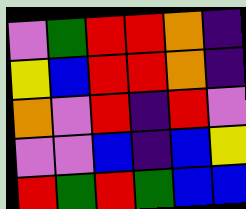[["violet", "green", "red", "red", "orange", "indigo"], ["yellow", "blue", "red", "red", "orange", "indigo"], ["orange", "violet", "red", "indigo", "red", "violet"], ["violet", "violet", "blue", "indigo", "blue", "yellow"], ["red", "green", "red", "green", "blue", "blue"]]